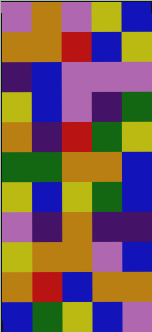[["violet", "orange", "violet", "yellow", "blue"], ["orange", "orange", "red", "blue", "yellow"], ["indigo", "blue", "violet", "violet", "violet"], ["yellow", "blue", "violet", "indigo", "green"], ["orange", "indigo", "red", "green", "yellow"], ["green", "green", "orange", "orange", "blue"], ["yellow", "blue", "yellow", "green", "blue"], ["violet", "indigo", "orange", "indigo", "indigo"], ["yellow", "orange", "orange", "violet", "blue"], ["orange", "red", "blue", "orange", "orange"], ["blue", "green", "yellow", "blue", "violet"]]